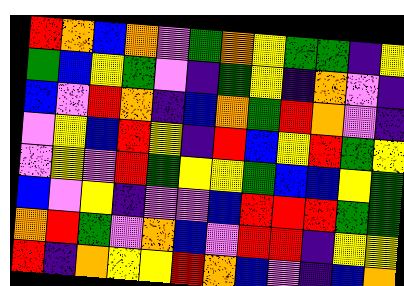[["red", "orange", "blue", "orange", "violet", "green", "orange", "yellow", "green", "green", "indigo", "yellow"], ["green", "blue", "yellow", "green", "violet", "indigo", "green", "yellow", "indigo", "orange", "violet", "indigo"], ["blue", "violet", "red", "orange", "indigo", "blue", "orange", "green", "red", "orange", "violet", "indigo"], ["violet", "yellow", "blue", "red", "yellow", "indigo", "red", "blue", "yellow", "red", "green", "yellow"], ["violet", "yellow", "violet", "red", "green", "yellow", "yellow", "green", "blue", "blue", "yellow", "green"], ["blue", "violet", "yellow", "indigo", "violet", "violet", "blue", "red", "red", "red", "green", "green"], ["orange", "red", "green", "violet", "orange", "blue", "violet", "red", "red", "indigo", "yellow", "yellow"], ["red", "indigo", "orange", "yellow", "yellow", "red", "orange", "blue", "violet", "indigo", "blue", "orange"]]